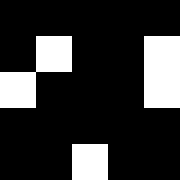[["black", "black", "black", "black", "black"], ["black", "white", "black", "black", "white"], ["white", "black", "black", "black", "white"], ["black", "black", "black", "black", "black"], ["black", "black", "white", "black", "black"]]